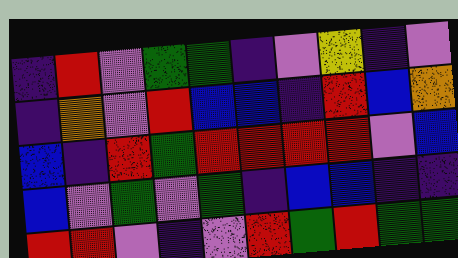[["indigo", "red", "violet", "green", "green", "indigo", "violet", "yellow", "indigo", "violet"], ["indigo", "orange", "violet", "red", "blue", "blue", "indigo", "red", "blue", "orange"], ["blue", "indigo", "red", "green", "red", "red", "red", "red", "violet", "blue"], ["blue", "violet", "green", "violet", "green", "indigo", "blue", "blue", "indigo", "indigo"], ["red", "red", "violet", "indigo", "violet", "red", "green", "red", "green", "green"]]